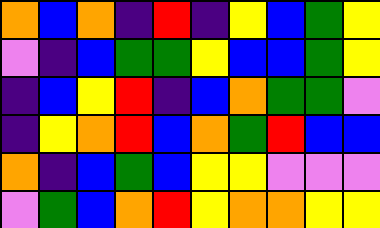[["orange", "blue", "orange", "indigo", "red", "indigo", "yellow", "blue", "green", "yellow"], ["violet", "indigo", "blue", "green", "green", "yellow", "blue", "blue", "green", "yellow"], ["indigo", "blue", "yellow", "red", "indigo", "blue", "orange", "green", "green", "violet"], ["indigo", "yellow", "orange", "red", "blue", "orange", "green", "red", "blue", "blue"], ["orange", "indigo", "blue", "green", "blue", "yellow", "yellow", "violet", "violet", "violet"], ["violet", "green", "blue", "orange", "red", "yellow", "orange", "orange", "yellow", "yellow"]]